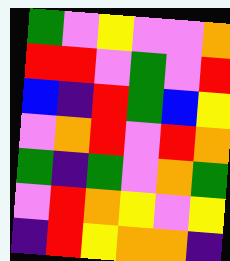[["green", "violet", "yellow", "violet", "violet", "orange"], ["red", "red", "violet", "green", "violet", "red"], ["blue", "indigo", "red", "green", "blue", "yellow"], ["violet", "orange", "red", "violet", "red", "orange"], ["green", "indigo", "green", "violet", "orange", "green"], ["violet", "red", "orange", "yellow", "violet", "yellow"], ["indigo", "red", "yellow", "orange", "orange", "indigo"]]